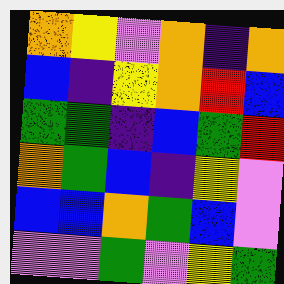[["orange", "yellow", "violet", "orange", "indigo", "orange"], ["blue", "indigo", "yellow", "orange", "red", "blue"], ["green", "green", "indigo", "blue", "green", "red"], ["orange", "green", "blue", "indigo", "yellow", "violet"], ["blue", "blue", "orange", "green", "blue", "violet"], ["violet", "violet", "green", "violet", "yellow", "green"]]